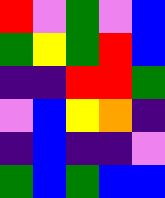[["red", "violet", "green", "violet", "blue"], ["green", "yellow", "green", "red", "blue"], ["indigo", "indigo", "red", "red", "green"], ["violet", "blue", "yellow", "orange", "indigo"], ["indigo", "blue", "indigo", "indigo", "violet"], ["green", "blue", "green", "blue", "blue"]]